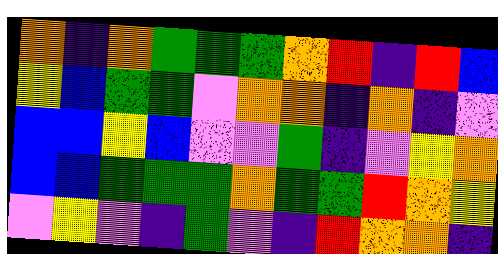[["orange", "indigo", "orange", "green", "green", "green", "orange", "red", "indigo", "red", "blue"], ["yellow", "blue", "green", "green", "violet", "orange", "orange", "indigo", "orange", "indigo", "violet"], ["blue", "blue", "yellow", "blue", "violet", "violet", "green", "indigo", "violet", "yellow", "orange"], ["blue", "blue", "green", "green", "green", "orange", "green", "green", "red", "orange", "yellow"], ["violet", "yellow", "violet", "indigo", "green", "violet", "indigo", "red", "orange", "orange", "indigo"]]